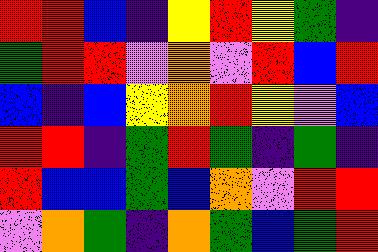[["red", "red", "blue", "indigo", "yellow", "red", "yellow", "green", "indigo"], ["green", "red", "red", "violet", "orange", "violet", "red", "blue", "red"], ["blue", "indigo", "blue", "yellow", "orange", "red", "yellow", "violet", "blue"], ["red", "red", "indigo", "green", "red", "green", "indigo", "green", "indigo"], ["red", "blue", "blue", "green", "blue", "orange", "violet", "red", "red"], ["violet", "orange", "green", "indigo", "orange", "green", "blue", "green", "red"]]